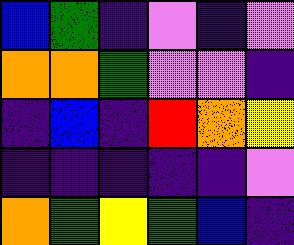[["blue", "green", "indigo", "violet", "indigo", "violet"], ["orange", "orange", "green", "violet", "violet", "indigo"], ["indigo", "blue", "indigo", "red", "orange", "yellow"], ["indigo", "indigo", "indigo", "indigo", "indigo", "violet"], ["orange", "green", "yellow", "green", "blue", "indigo"]]